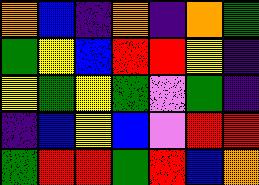[["orange", "blue", "indigo", "orange", "indigo", "orange", "green"], ["green", "yellow", "blue", "red", "red", "yellow", "indigo"], ["yellow", "green", "yellow", "green", "violet", "green", "indigo"], ["indigo", "blue", "yellow", "blue", "violet", "red", "red"], ["green", "red", "red", "green", "red", "blue", "orange"]]